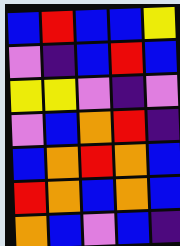[["blue", "red", "blue", "blue", "yellow"], ["violet", "indigo", "blue", "red", "blue"], ["yellow", "yellow", "violet", "indigo", "violet"], ["violet", "blue", "orange", "red", "indigo"], ["blue", "orange", "red", "orange", "blue"], ["red", "orange", "blue", "orange", "blue"], ["orange", "blue", "violet", "blue", "indigo"]]